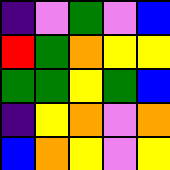[["indigo", "violet", "green", "violet", "blue"], ["red", "green", "orange", "yellow", "yellow"], ["green", "green", "yellow", "green", "blue"], ["indigo", "yellow", "orange", "violet", "orange"], ["blue", "orange", "yellow", "violet", "yellow"]]